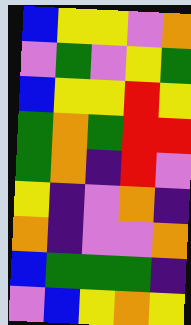[["blue", "yellow", "yellow", "violet", "orange"], ["violet", "green", "violet", "yellow", "green"], ["blue", "yellow", "yellow", "red", "yellow"], ["green", "orange", "green", "red", "red"], ["green", "orange", "indigo", "red", "violet"], ["yellow", "indigo", "violet", "orange", "indigo"], ["orange", "indigo", "violet", "violet", "orange"], ["blue", "green", "green", "green", "indigo"], ["violet", "blue", "yellow", "orange", "yellow"]]